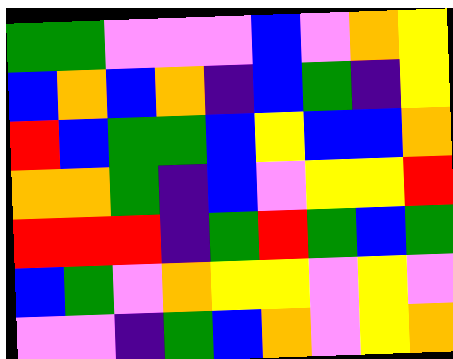[["green", "green", "violet", "violet", "violet", "blue", "violet", "orange", "yellow"], ["blue", "orange", "blue", "orange", "indigo", "blue", "green", "indigo", "yellow"], ["red", "blue", "green", "green", "blue", "yellow", "blue", "blue", "orange"], ["orange", "orange", "green", "indigo", "blue", "violet", "yellow", "yellow", "red"], ["red", "red", "red", "indigo", "green", "red", "green", "blue", "green"], ["blue", "green", "violet", "orange", "yellow", "yellow", "violet", "yellow", "violet"], ["violet", "violet", "indigo", "green", "blue", "orange", "violet", "yellow", "orange"]]